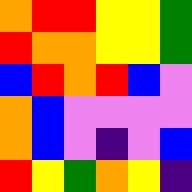[["orange", "red", "red", "yellow", "yellow", "green"], ["red", "orange", "orange", "yellow", "yellow", "green"], ["blue", "red", "orange", "red", "blue", "violet"], ["orange", "blue", "violet", "violet", "violet", "violet"], ["orange", "blue", "violet", "indigo", "violet", "blue"], ["red", "yellow", "green", "orange", "yellow", "indigo"]]